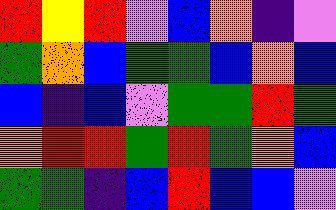[["red", "yellow", "red", "violet", "blue", "orange", "indigo", "violet"], ["green", "orange", "blue", "green", "green", "blue", "orange", "blue"], ["blue", "indigo", "blue", "violet", "green", "green", "red", "green"], ["orange", "red", "red", "green", "red", "green", "orange", "blue"], ["green", "green", "indigo", "blue", "red", "blue", "blue", "violet"]]